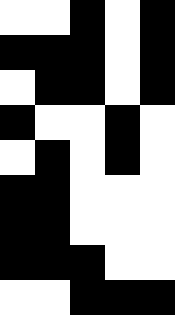[["white", "white", "black", "white", "black"], ["black", "black", "black", "white", "black"], ["white", "black", "black", "white", "black"], ["black", "white", "white", "black", "white"], ["white", "black", "white", "black", "white"], ["black", "black", "white", "white", "white"], ["black", "black", "white", "white", "white"], ["black", "black", "black", "white", "white"], ["white", "white", "black", "black", "black"]]